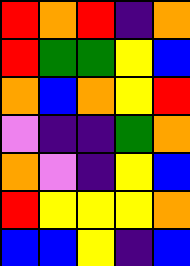[["red", "orange", "red", "indigo", "orange"], ["red", "green", "green", "yellow", "blue"], ["orange", "blue", "orange", "yellow", "red"], ["violet", "indigo", "indigo", "green", "orange"], ["orange", "violet", "indigo", "yellow", "blue"], ["red", "yellow", "yellow", "yellow", "orange"], ["blue", "blue", "yellow", "indigo", "blue"]]